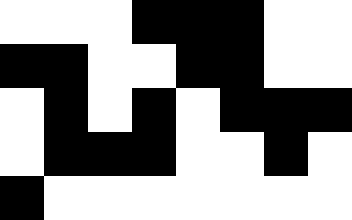[["white", "white", "white", "black", "black", "black", "white", "white"], ["black", "black", "white", "white", "black", "black", "white", "white"], ["white", "black", "white", "black", "white", "black", "black", "black"], ["white", "black", "black", "black", "white", "white", "black", "white"], ["black", "white", "white", "white", "white", "white", "white", "white"]]